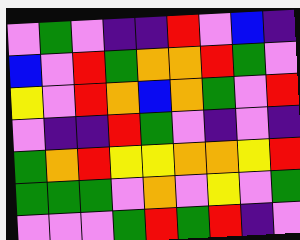[["violet", "green", "violet", "indigo", "indigo", "red", "violet", "blue", "indigo"], ["blue", "violet", "red", "green", "orange", "orange", "red", "green", "violet"], ["yellow", "violet", "red", "orange", "blue", "orange", "green", "violet", "red"], ["violet", "indigo", "indigo", "red", "green", "violet", "indigo", "violet", "indigo"], ["green", "orange", "red", "yellow", "yellow", "orange", "orange", "yellow", "red"], ["green", "green", "green", "violet", "orange", "violet", "yellow", "violet", "green"], ["violet", "violet", "violet", "green", "red", "green", "red", "indigo", "violet"]]